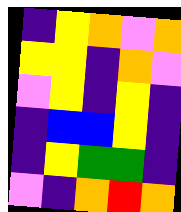[["indigo", "yellow", "orange", "violet", "orange"], ["yellow", "yellow", "indigo", "orange", "violet"], ["violet", "yellow", "indigo", "yellow", "indigo"], ["indigo", "blue", "blue", "yellow", "indigo"], ["indigo", "yellow", "green", "green", "indigo"], ["violet", "indigo", "orange", "red", "orange"]]